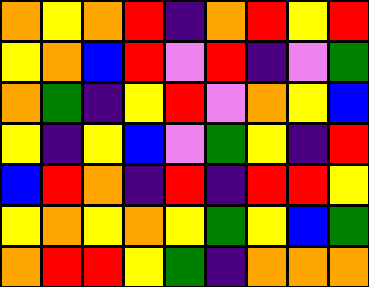[["orange", "yellow", "orange", "red", "indigo", "orange", "red", "yellow", "red"], ["yellow", "orange", "blue", "red", "violet", "red", "indigo", "violet", "green"], ["orange", "green", "indigo", "yellow", "red", "violet", "orange", "yellow", "blue"], ["yellow", "indigo", "yellow", "blue", "violet", "green", "yellow", "indigo", "red"], ["blue", "red", "orange", "indigo", "red", "indigo", "red", "red", "yellow"], ["yellow", "orange", "yellow", "orange", "yellow", "green", "yellow", "blue", "green"], ["orange", "red", "red", "yellow", "green", "indigo", "orange", "orange", "orange"]]